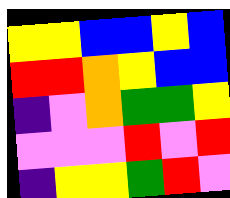[["yellow", "yellow", "blue", "blue", "yellow", "blue"], ["red", "red", "orange", "yellow", "blue", "blue"], ["indigo", "violet", "orange", "green", "green", "yellow"], ["violet", "violet", "violet", "red", "violet", "red"], ["indigo", "yellow", "yellow", "green", "red", "violet"]]